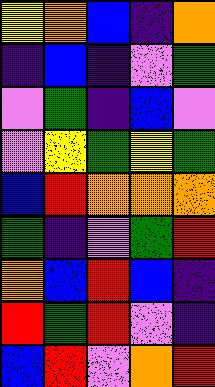[["yellow", "orange", "blue", "indigo", "orange"], ["indigo", "blue", "indigo", "violet", "green"], ["violet", "green", "indigo", "blue", "violet"], ["violet", "yellow", "green", "yellow", "green"], ["blue", "red", "orange", "orange", "orange"], ["green", "indigo", "violet", "green", "red"], ["orange", "blue", "red", "blue", "indigo"], ["red", "green", "red", "violet", "indigo"], ["blue", "red", "violet", "orange", "red"]]